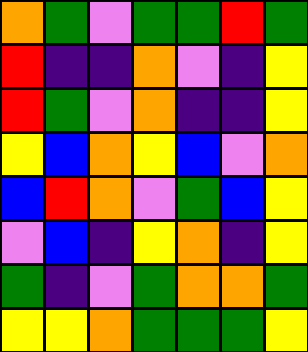[["orange", "green", "violet", "green", "green", "red", "green"], ["red", "indigo", "indigo", "orange", "violet", "indigo", "yellow"], ["red", "green", "violet", "orange", "indigo", "indigo", "yellow"], ["yellow", "blue", "orange", "yellow", "blue", "violet", "orange"], ["blue", "red", "orange", "violet", "green", "blue", "yellow"], ["violet", "blue", "indigo", "yellow", "orange", "indigo", "yellow"], ["green", "indigo", "violet", "green", "orange", "orange", "green"], ["yellow", "yellow", "orange", "green", "green", "green", "yellow"]]